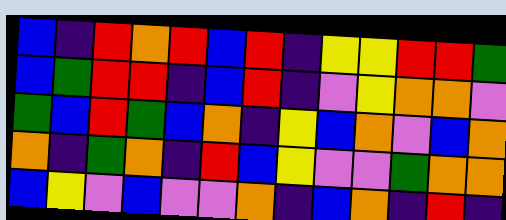[["blue", "indigo", "red", "orange", "red", "blue", "red", "indigo", "yellow", "yellow", "red", "red", "green"], ["blue", "green", "red", "red", "indigo", "blue", "red", "indigo", "violet", "yellow", "orange", "orange", "violet"], ["green", "blue", "red", "green", "blue", "orange", "indigo", "yellow", "blue", "orange", "violet", "blue", "orange"], ["orange", "indigo", "green", "orange", "indigo", "red", "blue", "yellow", "violet", "violet", "green", "orange", "orange"], ["blue", "yellow", "violet", "blue", "violet", "violet", "orange", "indigo", "blue", "orange", "indigo", "red", "indigo"]]